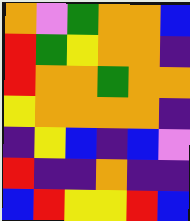[["orange", "violet", "green", "orange", "orange", "blue"], ["red", "green", "yellow", "orange", "orange", "indigo"], ["red", "orange", "orange", "green", "orange", "orange"], ["yellow", "orange", "orange", "orange", "orange", "indigo"], ["indigo", "yellow", "blue", "indigo", "blue", "violet"], ["red", "indigo", "indigo", "orange", "indigo", "indigo"], ["blue", "red", "yellow", "yellow", "red", "blue"]]